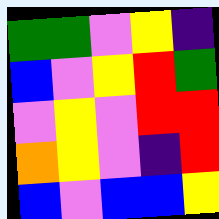[["green", "green", "violet", "yellow", "indigo"], ["blue", "violet", "yellow", "red", "green"], ["violet", "yellow", "violet", "red", "red"], ["orange", "yellow", "violet", "indigo", "red"], ["blue", "violet", "blue", "blue", "yellow"]]